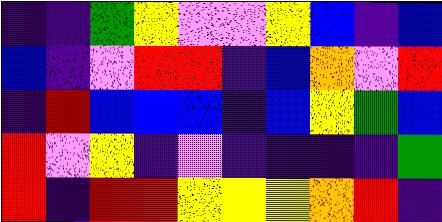[["indigo", "indigo", "green", "yellow", "violet", "violet", "yellow", "blue", "indigo", "blue"], ["blue", "indigo", "violet", "red", "red", "indigo", "blue", "orange", "violet", "red"], ["indigo", "red", "blue", "blue", "blue", "indigo", "blue", "yellow", "green", "blue"], ["red", "violet", "yellow", "indigo", "violet", "indigo", "indigo", "indigo", "indigo", "green"], ["red", "indigo", "red", "red", "yellow", "yellow", "yellow", "orange", "red", "indigo"]]